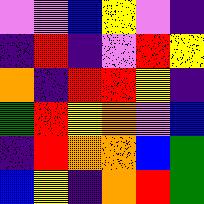[["violet", "violet", "blue", "yellow", "violet", "indigo"], ["indigo", "red", "indigo", "violet", "red", "yellow"], ["orange", "indigo", "red", "red", "yellow", "indigo"], ["green", "red", "yellow", "orange", "violet", "blue"], ["indigo", "red", "orange", "orange", "blue", "green"], ["blue", "yellow", "indigo", "orange", "red", "green"]]